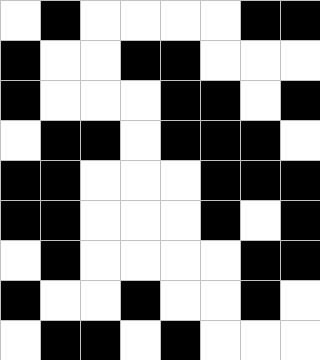[["white", "black", "white", "white", "white", "white", "black", "black"], ["black", "white", "white", "black", "black", "white", "white", "white"], ["black", "white", "white", "white", "black", "black", "white", "black"], ["white", "black", "black", "white", "black", "black", "black", "white"], ["black", "black", "white", "white", "white", "black", "black", "black"], ["black", "black", "white", "white", "white", "black", "white", "black"], ["white", "black", "white", "white", "white", "white", "black", "black"], ["black", "white", "white", "black", "white", "white", "black", "white"], ["white", "black", "black", "white", "black", "white", "white", "white"]]